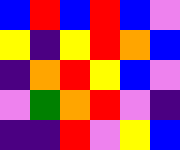[["blue", "red", "blue", "red", "blue", "violet"], ["yellow", "indigo", "yellow", "red", "orange", "blue"], ["indigo", "orange", "red", "yellow", "blue", "violet"], ["violet", "green", "orange", "red", "violet", "indigo"], ["indigo", "indigo", "red", "violet", "yellow", "blue"]]